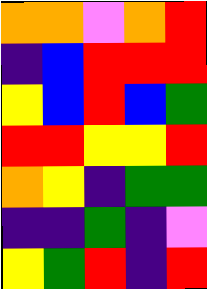[["orange", "orange", "violet", "orange", "red"], ["indigo", "blue", "red", "red", "red"], ["yellow", "blue", "red", "blue", "green"], ["red", "red", "yellow", "yellow", "red"], ["orange", "yellow", "indigo", "green", "green"], ["indigo", "indigo", "green", "indigo", "violet"], ["yellow", "green", "red", "indigo", "red"]]